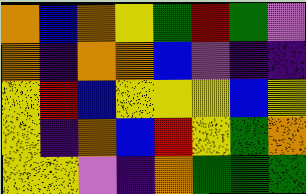[["orange", "blue", "orange", "yellow", "green", "red", "green", "violet"], ["orange", "indigo", "orange", "orange", "blue", "violet", "indigo", "indigo"], ["yellow", "red", "blue", "yellow", "yellow", "yellow", "blue", "yellow"], ["yellow", "indigo", "orange", "blue", "red", "yellow", "green", "orange"], ["yellow", "yellow", "violet", "indigo", "orange", "green", "green", "green"]]